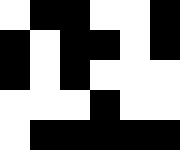[["white", "black", "black", "white", "white", "black"], ["black", "white", "black", "black", "white", "black"], ["black", "white", "black", "white", "white", "white"], ["white", "white", "white", "black", "white", "white"], ["white", "black", "black", "black", "black", "black"]]